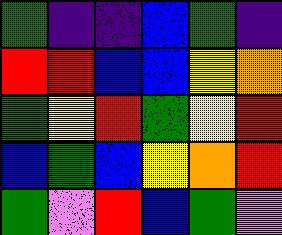[["green", "indigo", "indigo", "blue", "green", "indigo"], ["red", "red", "blue", "blue", "yellow", "orange"], ["green", "yellow", "red", "green", "yellow", "red"], ["blue", "green", "blue", "yellow", "orange", "red"], ["green", "violet", "red", "blue", "green", "violet"]]